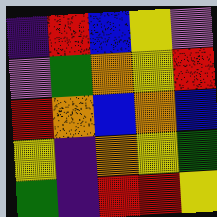[["indigo", "red", "blue", "yellow", "violet"], ["violet", "green", "orange", "yellow", "red"], ["red", "orange", "blue", "orange", "blue"], ["yellow", "indigo", "orange", "yellow", "green"], ["green", "indigo", "red", "red", "yellow"]]